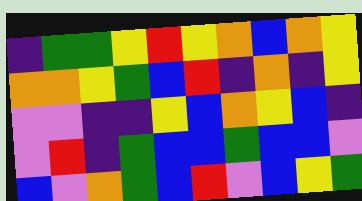[["indigo", "green", "green", "yellow", "red", "yellow", "orange", "blue", "orange", "yellow"], ["orange", "orange", "yellow", "green", "blue", "red", "indigo", "orange", "indigo", "yellow"], ["violet", "violet", "indigo", "indigo", "yellow", "blue", "orange", "yellow", "blue", "indigo"], ["violet", "red", "indigo", "green", "blue", "blue", "green", "blue", "blue", "violet"], ["blue", "violet", "orange", "green", "blue", "red", "violet", "blue", "yellow", "green"]]